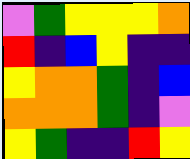[["violet", "green", "yellow", "yellow", "yellow", "orange"], ["red", "indigo", "blue", "yellow", "indigo", "indigo"], ["yellow", "orange", "orange", "green", "indigo", "blue"], ["orange", "orange", "orange", "green", "indigo", "violet"], ["yellow", "green", "indigo", "indigo", "red", "yellow"]]